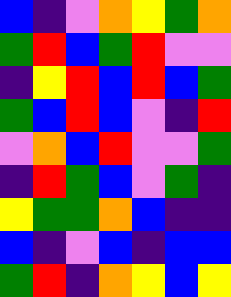[["blue", "indigo", "violet", "orange", "yellow", "green", "orange"], ["green", "red", "blue", "green", "red", "violet", "violet"], ["indigo", "yellow", "red", "blue", "red", "blue", "green"], ["green", "blue", "red", "blue", "violet", "indigo", "red"], ["violet", "orange", "blue", "red", "violet", "violet", "green"], ["indigo", "red", "green", "blue", "violet", "green", "indigo"], ["yellow", "green", "green", "orange", "blue", "indigo", "indigo"], ["blue", "indigo", "violet", "blue", "indigo", "blue", "blue"], ["green", "red", "indigo", "orange", "yellow", "blue", "yellow"]]